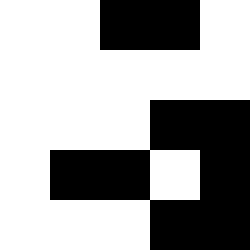[["white", "white", "black", "black", "white"], ["white", "white", "white", "white", "white"], ["white", "white", "white", "black", "black"], ["white", "black", "black", "white", "black"], ["white", "white", "white", "black", "black"]]